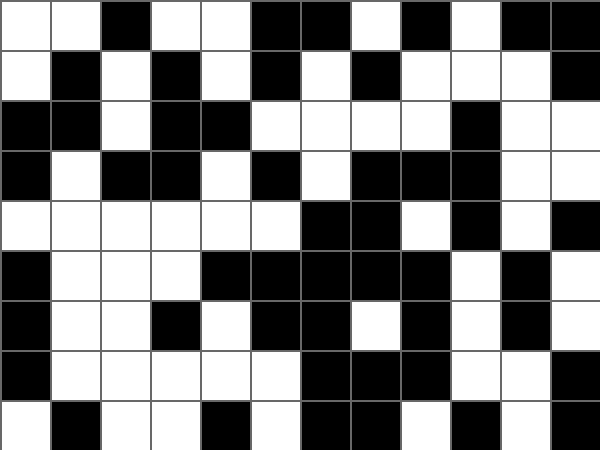[["white", "white", "black", "white", "white", "black", "black", "white", "black", "white", "black", "black"], ["white", "black", "white", "black", "white", "black", "white", "black", "white", "white", "white", "black"], ["black", "black", "white", "black", "black", "white", "white", "white", "white", "black", "white", "white"], ["black", "white", "black", "black", "white", "black", "white", "black", "black", "black", "white", "white"], ["white", "white", "white", "white", "white", "white", "black", "black", "white", "black", "white", "black"], ["black", "white", "white", "white", "black", "black", "black", "black", "black", "white", "black", "white"], ["black", "white", "white", "black", "white", "black", "black", "white", "black", "white", "black", "white"], ["black", "white", "white", "white", "white", "white", "black", "black", "black", "white", "white", "black"], ["white", "black", "white", "white", "black", "white", "black", "black", "white", "black", "white", "black"]]